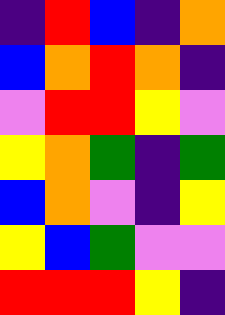[["indigo", "red", "blue", "indigo", "orange"], ["blue", "orange", "red", "orange", "indigo"], ["violet", "red", "red", "yellow", "violet"], ["yellow", "orange", "green", "indigo", "green"], ["blue", "orange", "violet", "indigo", "yellow"], ["yellow", "blue", "green", "violet", "violet"], ["red", "red", "red", "yellow", "indigo"]]